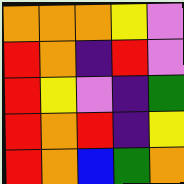[["orange", "orange", "orange", "yellow", "violet"], ["red", "orange", "indigo", "red", "violet"], ["red", "yellow", "violet", "indigo", "green"], ["red", "orange", "red", "indigo", "yellow"], ["red", "orange", "blue", "green", "orange"]]